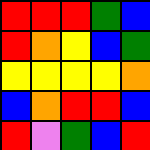[["red", "red", "red", "green", "blue"], ["red", "orange", "yellow", "blue", "green"], ["yellow", "yellow", "yellow", "yellow", "orange"], ["blue", "orange", "red", "red", "blue"], ["red", "violet", "green", "blue", "red"]]